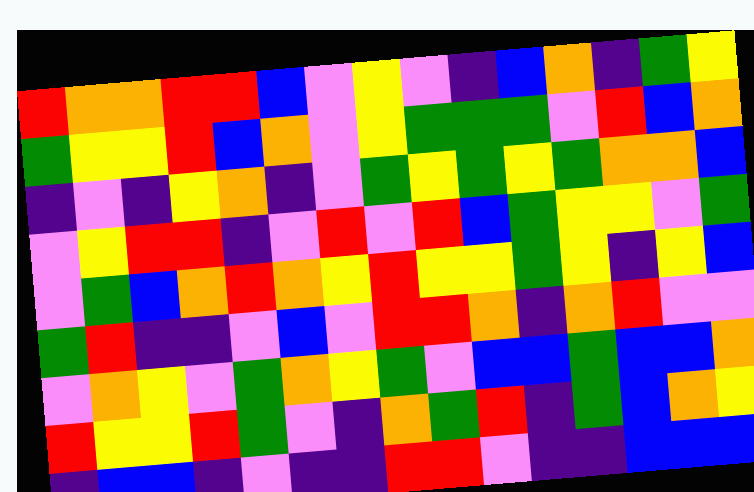[["red", "orange", "orange", "red", "red", "blue", "violet", "yellow", "violet", "indigo", "blue", "orange", "indigo", "green", "yellow"], ["green", "yellow", "yellow", "red", "blue", "orange", "violet", "yellow", "green", "green", "green", "violet", "red", "blue", "orange"], ["indigo", "violet", "indigo", "yellow", "orange", "indigo", "violet", "green", "yellow", "green", "yellow", "green", "orange", "orange", "blue"], ["violet", "yellow", "red", "red", "indigo", "violet", "red", "violet", "red", "blue", "green", "yellow", "yellow", "violet", "green"], ["violet", "green", "blue", "orange", "red", "orange", "yellow", "red", "yellow", "yellow", "green", "yellow", "indigo", "yellow", "blue"], ["green", "red", "indigo", "indigo", "violet", "blue", "violet", "red", "red", "orange", "indigo", "orange", "red", "violet", "violet"], ["violet", "orange", "yellow", "violet", "green", "orange", "yellow", "green", "violet", "blue", "blue", "green", "blue", "blue", "orange"], ["red", "yellow", "yellow", "red", "green", "violet", "indigo", "orange", "green", "red", "indigo", "green", "blue", "orange", "yellow"], ["indigo", "blue", "blue", "indigo", "violet", "indigo", "indigo", "red", "red", "violet", "indigo", "indigo", "blue", "blue", "blue"]]